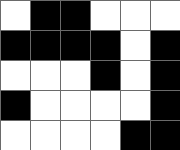[["white", "black", "black", "white", "white", "white"], ["black", "black", "black", "black", "white", "black"], ["white", "white", "white", "black", "white", "black"], ["black", "white", "white", "white", "white", "black"], ["white", "white", "white", "white", "black", "black"]]